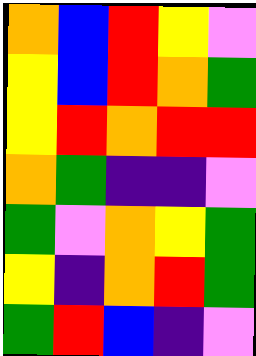[["orange", "blue", "red", "yellow", "violet"], ["yellow", "blue", "red", "orange", "green"], ["yellow", "red", "orange", "red", "red"], ["orange", "green", "indigo", "indigo", "violet"], ["green", "violet", "orange", "yellow", "green"], ["yellow", "indigo", "orange", "red", "green"], ["green", "red", "blue", "indigo", "violet"]]